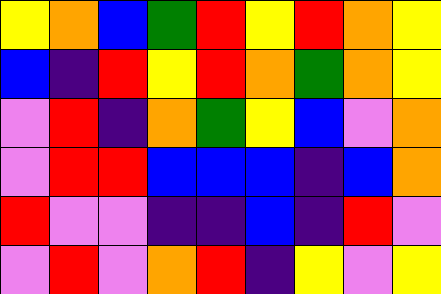[["yellow", "orange", "blue", "green", "red", "yellow", "red", "orange", "yellow"], ["blue", "indigo", "red", "yellow", "red", "orange", "green", "orange", "yellow"], ["violet", "red", "indigo", "orange", "green", "yellow", "blue", "violet", "orange"], ["violet", "red", "red", "blue", "blue", "blue", "indigo", "blue", "orange"], ["red", "violet", "violet", "indigo", "indigo", "blue", "indigo", "red", "violet"], ["violet", "red", "violet", "orange", "red", "indigo", "yellow", "violet", "yellow"]]